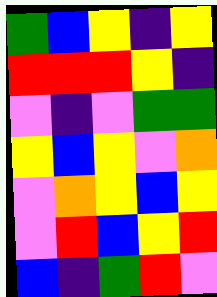[["green", "blue", "yellow", "indigo", "yellow"], ["red", "red", "red", "yellow", "indigo"], ["violet", "indigo", "violet", "green", "green"], ["yellow", "blue", "yellow", "violet", "orange"], ["violet", "orange", "yellow", "blue", "yellow"], ["violet", "red", "blue", "yellow", "red"], ["blue", "indigo", "green", "red", "violet"]]